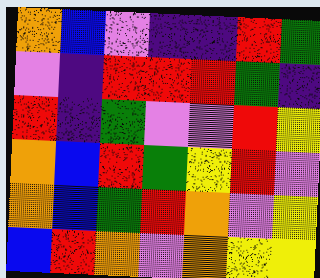[["orange", "blue", "violet", "indigo", "indigo", "red", "green"], ["violet", "indigo", "red", "red", "red", "green", "indigo"], ["red", "indigo", "green", "violet", "violet", "red", "yellow"], ["orange", "blue", "red", "green", "yellow", "red", "violet"], ["orange", "blue", "green", "red", "orange", "violet", "yellow"], ["blue", "red", "orange", "violet", "orange", "yellow", "yellow"]]